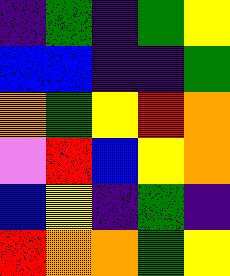[["indigo", "green", "indigo", "green", "yellow"], ["blue", "blue", "indigo", "indigo", "green"], ["orange", "green", "yellow", "red", "orange"], ["violet", "red", "blue", "yellow", "orange"], ["blue", "yellow", "indigo", "green", "indigo"], ["red", "orange", "orange", "green", "yellow"]]